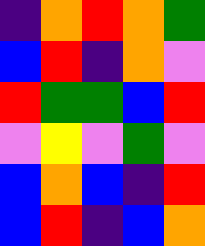[["indigo", "orange", "red", "orange", "green"], ["blue", "red", "indigo", "orange", "violet"], ["red", "green", "green", "blue", "red"], ["violet", "yellow", "violet", "green", "violet"], ["blue", "orange", "blue", "indigo", "red"], ["blue", "red", "indigo", "blue", "orange"]]